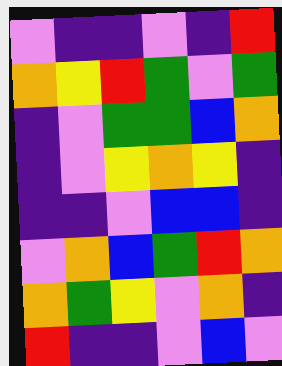[["violet", "indigo", "indigo", "violet", "indigo", "red"], ["orange", "yellow", "red", "green", "violet", "green"], ["indigo", "violet", "green", "green", "blue", "orange"], ["indigo", "violet", "yellow", "orange", "yellow", "indigo"], ["indigo", "indigo", "violet", "blue", "blue", "indigo"], ["violet", "orange", "blue", "green", "red", "orange"], ["orange", "green", "yellow", "violet", "orange", "indigo"], ["red", "indigo", "indigo", "violet", "blue", "violet"]]